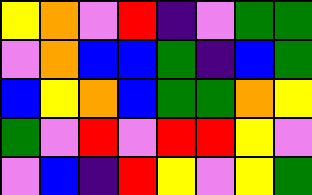[["yellow", "orange", "violet", "red", "indigo", "violet", "green", "green"], ["violet", "orange", "blue", "blue", "green", "indigo", "blue", "green"], ["blue", "yellow", "orange", "blue", "green", "green", "orange", "yellow"], ["green", "violet", "red", "violet", "red", "red", "yellow", "violet"], ["violet", "blue", "indigo", "red", "yellow", "violet", "yellow", "green"]]